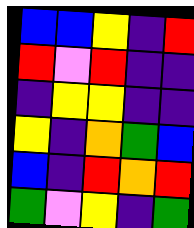[["blue", "blue", "yellow", "indigo", "red"], ["red", "violet", "red", "indigo", "indigo"], ["indigo", "yellow", "yellow", "indigo", "indigo"], ["yellow", "indigo", "orange", "green", "blue"], ["blue", "indigo", "red", "orange", "red"], ["green", "violet", "yellow", "indigo", "green"]]